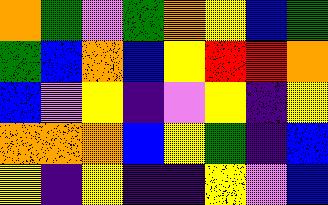[["orange", "green", "violet", "green", "orange", "yellow", "blue", "green"], ["green", "blue", "orange", "blue", "yellow", "red", "red", "orange"], ["blue", "violet", "yellow", "indigo", "violet", "yellow", "indigo", "yellow"], ["orange", "orange", "orange", "blue", "yellow", "green", "indigo", "blue"], ["yellow", "indigo", "yellow", "indigo", "indigo", "yellow", "violet", "blue"]]